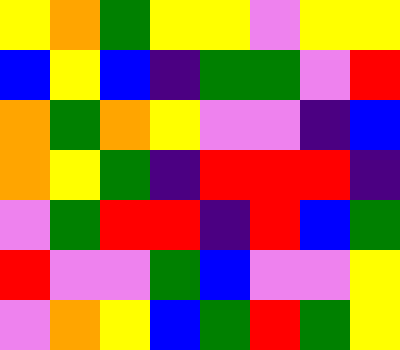[["yellow", "orange", "green", "yellow", "yellow", "violet", "yellow", "yellow"], ["blue", "yellow", "blue", "indigo", "green", "green", "violet", "red"], ["orange", "green", "orange", "yellow", "violet", "violet", "indigo", "blue"], ["orange", "yellow", "green", "indigo", "red", "red", "red", "indigo"], ["violet", "green", "red", "red", "indigo", "red", "blue", "green"], ["red", "violet", "violet", "green", "blue", "violet", "violet", "yellow"], ["violet", "orange", "yellow", "blue", "green", "red", "green", "yellow"]]